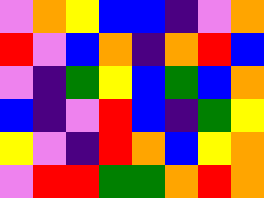[["violet", "orange", "yellow", "blue", "blue", "indigo", "violet", "orange"], ["red", "violet", "blue", "orange", "indigo", "orange", "red", "blue"], ["violet", "indigo", "green", "yellow", "blue", "green", "blue", "orange"], ["blue", "indigo", "violet", "red", "blue", "indigo", "green", "yellow"], ["yellow", "violet", "indigo", "red", "orange", "blue", "yellow", "orange"], ["violet", "red", "red", "green", "green", "orange", "red", "orange"]]